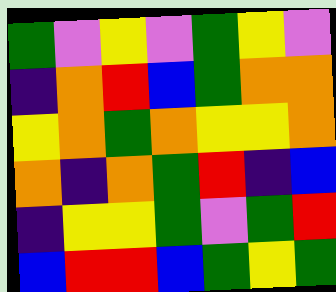[["green", "violet", "yellow", "violet", "green", "yellow", "violet"], ["indigo", "orange", "red", "blue", "green", "orange", "orange"], ["yellow", "orange", "green", "orange", "yellow", "yellow", "orange"], ["orange", "indigo", "orange", "green", "red", "indigo", "blue"], ["indigo", "yellow", "yellow", "green", "violet", "green", "red"], ["blue", "red", "red", "blue", "green", "yellow", "green"]]